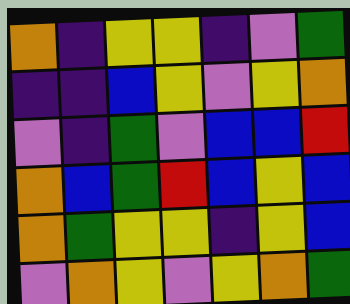[["orange", "indigo", "yellow", "yellow", "indigo", "violet", "green"], ["indigo", "indigo", "blue", "yellow", "violet", "yellow", "orange"], ["violet", "indigo", "green", "violet", "blue", "blue", "red"], ["orange", "blue", "green", "red", "blue", "yellow", "blue"], ["orange", "green", "yellow", "yellow", "indigo", "yellow", "blue"], ["violet", "orange", "yellow", "violet", "yellow", "orange", "green"]]